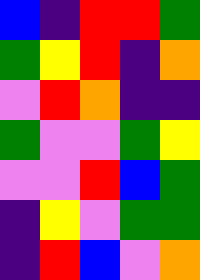[["blue", "indigo", "red", "red", "green"], ["green", "yellow", "red", "indigo", "orange"], ["violet", "red", "orange", "indigo", "indigo"], ["green", "violet", "violet", "green", "yellow"], ["violet", "violet", "red", "blue", "green"], ["indigo", "yellow", "violet", "green", "green"], ["indigo", "red", "blue", "violet", "orange"]]